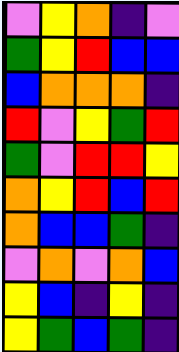[["violet", "yellow", "orange", "indigo", "violet"], ["green", "yellow", "red", "blue", "blue"], ["blue", "orange", "orange", "orange", "indigo"], ["red", "violet", "yellow", "green", "red"], ["green", "violet", "red", "red", "yellow"], ["orange", "yellow", "red", "blue", "red"], ["orange", "blue", "blue", "green", "indigo"], ["violet", "orange", "violet", "orange", "blue"], ["yellow", "blue", "indigo", "yellow", "indigo"], ["yellow", "green", "blue", "green", "indigo"]]